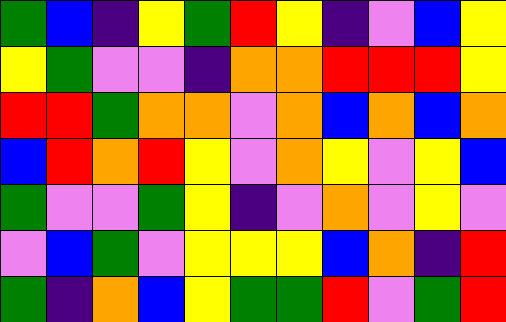[["green", "blue", "indigo", "yellow", "green", "red", "yellow", "indigo", "violet", "blue", "yellow"], ["yellow", "green", "violet", "violet", "indigo", "orange", "orange", "red", "red", "red", "yellow"], ["red", "red", "green", "orange", "orange", "violet", "orange", "blue", "orange", "blue", "orange"], ["blue", "red", "orange", "red", "yellow", "violet", "orange", "yellow", "violet", "yellow", "blue"], ["green", "violet", "violet", "green", "yellow", "indigo", "violet", "orange", "violet", "yellow", "violet"], ["violet", "blue", "green", "violet", "yellow", "yellow", "yellow", "blue", "orange", "indigo", "red"], ["green", "indigo", "orange", "blue", "yellow", "green", "green", "red", "violet", "green", "red"]]